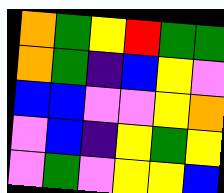[["orange", "green", "yellow", "red", "green", "green"], ["orange", "green", "indigo", "blue", "yellow", "violet"], ["blue", "blue", "violet", "violet", "yellow", "orange"], ["violet", "blue", "indigo", "yellow", "green", "yellow"], ["violet", "green", "violet", "yellow", "yellow", "blue"]]